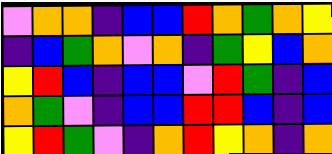[["violet", "orange", "orange", "indigo", "blue", "blue", "red", "orange", "green", "orange", "yellow"], ["indigo", "blue", "green", "orange", "violet", "orange", "indigo", "green", "yellow", "blue", "orange"], ["yellow", "red", "blue", "indigo", "blue", "blue", "violet", "red", "green", "indigo", "blue"], ["orange", "green", "violet", "indigo", "blue", "blue", "red", "red", "blue", "indigo", "blue"], ["yellow", "red", "green", "violet", "indigo", "orange", "red", "yellow", "orange", "indigo", "orange"]]